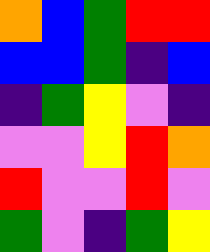[["orange", "blue", "green", "red", "red"], ["blue", "blue", "green", "indigo", "blue"], ["indigo", "green", "yellow", "violet", "indigo"], ["violet", "violet", "yellow", "red", "orange"], ["red", "violet", "violet", "red", "violet"], ["green", "violet", "indigo", "green", "yellow"]]